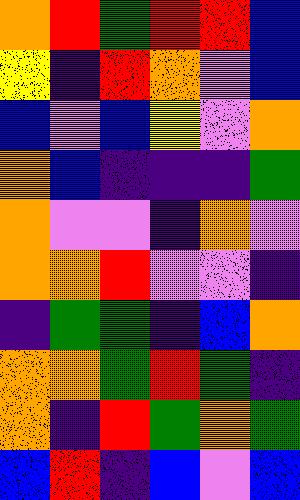[["orange", "red", "green", "red", "red", "blue"], ["yellow", "indigo", "red", "orange", "violet", "blue"], ["blue", "violet", "blue", "yellow", "violet", "orange"], ["orange", "blue", "indigo", "indigo", "indigo", "green"], ["orange", "violet", "violet", "indigo", "orange", "violet"], ["orange", "orange", "red", "violet", "violet", "indigo"], ["indigo", "green", "green", "indigo", "blue", "orange"], ["orange", "orange", "green", "red", "green", "indigo"], ["orange", "indigo", "red", "green", "orange", "green"], ["blue", "red", "indigo", "blue", "violet", "blue"]]